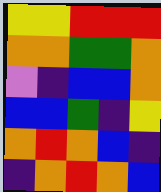[["yellow", "yellow", "red", "red", "red"], ["orange", "orange", "green", "green", "orange"], ["violet", "indigo", "blue", "blue", "orange"], ["blue", "blue", "green", "indigo", "yellow"], ["orange", "red", "orange", "blue", "indigo"], ["indigo", "orange", "red", "orange", "blue"]]